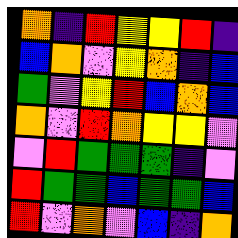[["orange", "indigo", "red", "yellow", "yellow", "red", "indigo"], ["blue", "orange", "violet", "yellow", "orange", "indigo", "blue"], ["green", "violet", "yellow", "red", "blue", "orange", "blue"], ["orange", "violet", "red", "orange", "yellow", "yellow", "violet"], ["violet", "red", "green", "green", "green", "indigo", "violet"], ["red", "green", "green", "blue", "green", "green", "blue"], ["red", "violet", "orange", "violet", "blue", "indigo", "orange"]]